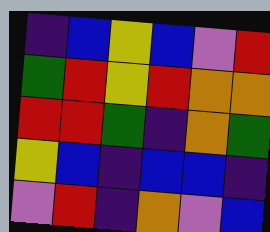[["indigo", "blue", "yellow", "blue", "violet", "red"], ["green", "red", "yellow", "red", "orange", "orange"], ["red", "red", "green", "indigo", "orange", "green"], ["yellow", "blue", "indigo", "blue", "blue", "indigo"], ["violet", "red", "indigo", "orange", "violet", "blue"]]